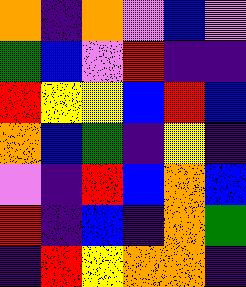[["orange", "indigo", "orange", "violet", "blue", "violet"], ["green", "blue", "violet", "red", "indigo", "indigo"], ["red", "yellow", "yellow", "blue", "red", "blue"], ["orange", "blue", "green", "indigo", "yellow", "indigo"], ["violet", "indigo", "red", "blue", "orange", "blue"], ["red", "indigo", "blue", "indigo", "orange", "green"], ["indigo", "red", "yellow", "orange", "orange", "indigo"]]